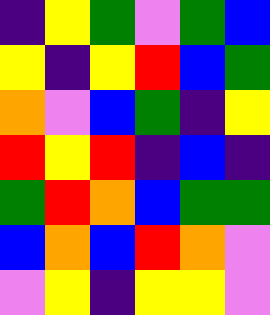[["indigo", "yellow", "green", "violet", "green", "blue"], ["yellow", "indigo", "yellow", "red", "blue", "green"], ["orange", "violet", "blue", "green", "indigo", "yellow"], ["red", "yellow", "red", "indigo", "blue", "indigo"], ["green", "red", "orange", "blue", "green", "green"], ["blue", "orange", "blue", "red", "orange", "violet"], ["violet", "yellow", "indigo", "yellow", "yellow", "violet"]]